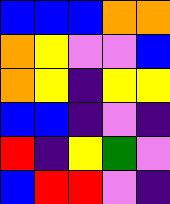[["blue", "blue", "blue", "orange", "orange"], ["orange", "yellow", "violet", "violet", "blue"], ["orange", "yellow", "indigo", "yellow", "yellow"], ["blue", "blue", "indigo", "violet", "indigo"], ["red", "indigo", "yellow", "green", "violet"], ["blue", "red", "red", "violet", "indigo"]]